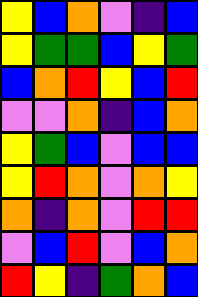[["yellow", "blue", "orange", "violet", "indigo", "blue"], ["yellow", "green", "green", "blue", "yellow", "green"], ["blue", "orange", "red", "yellow", "blue", "red"], ["violet", "violet", "orange", "indigo", "blue", "orange"], ["yellow", "green", "blue", "violet", "blue", "blue"], ["yellow", "red", "orange", "violet", "orange", "yellow"], ["orange", "indigo", "orange", "violet", "red", "red"], ["violet", "blue", "red", "violet", "blue", "orange"], ["red", "yellow", "indigo", "green", "orange", "blue"]]